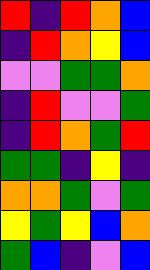[["red", "indigo", "red", "orange", "blue"], ["indigo", "red", "orange", "yellow", "blue"], ["violet", "violet", "green", "green", "orange"], ["indigo", "red", "violet", "violet", "green"], ["indigo", "red", "orange", "green", "red"], ["green", "green", "indigo", "yellow", "indigo"], ["orange", "orange", "green", "violet", "green"], ["yellow", "green", "yellow", "blue", "orange"], ["green", "blue", "indigo", "violet", "blue"]]